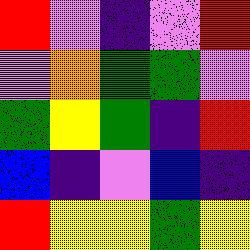[["red", "violet", "indigo", "violet", "red"], ["violet", "orange", "green", "green", "violet"], ["green", "yellow", "green", "indigo", "red"], ["blue", "indigo", "violet", "blue", "indigo"], ["red", "yellow", "yellow", "green", "yellow"]]